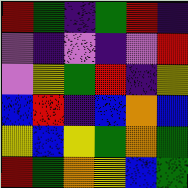[["red", "green", "indigo", "green", "red", "indigo"], ["violet", "indigo", "violet", "indigo", "violet", "red"], ["violet", "yellow", "green", "red", "indigo", "yellow"], ["blue", "red", "indigo", "blue", "orange", "blue"], ["yellow", "blue", "yellow", "green", "orange", "green"], ["red", "green", "orange", "yellow", "blue", "green"]]